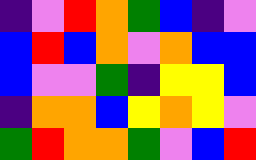[["indigo", "violet", "red", "orange", "green", "blue", "indigo", "violet"], ["blue", "red", "blue", "orange", "violet", "orange", "blue", "blue"], ["blue", "violet", "violet", "green", "indigo", "yellow", "yellow", "blue"], ["indigo", "orange", "orange", "blue", "yellow", "orange", "yellow", "violet"], ["green", "red", "orange", "orange", "green", "violet", "blue", "red"]]